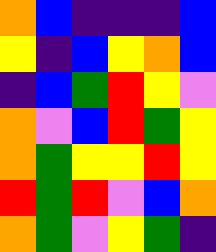[["orange", "blue", "indigo", "indigo", "indigo", "blue"], ["yellow", "indigo", "blue", "yellow", "orange", "blue"], ["indigo", "blue", "green", "red", "yellow", "violet"], ["orange", "violet", "blue", "red", "green", "yellow"], ["orange", "green", "yellow", "yellow", "red", "yellow"], ["red", "green", "red", "violet", "blue", "orange"], ["orange", "green", "violet", "yellow", "green", "indigo"]]